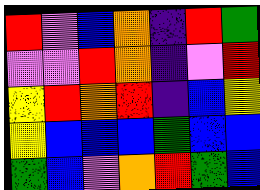[["red", "violet", "blue", "orange", "indigo", "red", "green"], ["violet", "violet", "red", "orange", "indigo", "violet", "red"], ["yellow", "red", "orange", "red", "indigo", "blue", "yellow"], ["yellow", "blue", "blue", "blue", "green", "blue", "blue"], ["green", "blue", "violet", "orange", "red", "green", "blue"]]